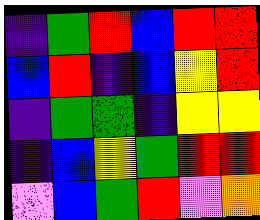[["indigo", "green", "red", "blue", "red", "red"], ["blue", "red", "indigo", "blue", "yellow", "red"], ["indigo", "green", "green", "indigo", "yellow", "yellow"], ["indigo", "blue", "yellow", "green", "red", "red"], ["violet", "blue", "green", "red", "violet", "orange"]]